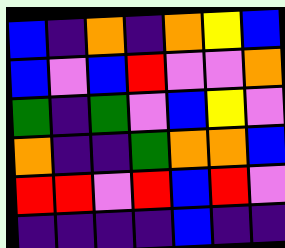[["blue", "indigo", "orange", "indigo", "orange", "yellow", "blue"], ["blue", "violet", "blue", "red", "violet", "violet", "orange"], ["green", "indigo", "green", "violet", "blue", "yellow", "violet"], ["orange", "indigo", "indigo", "green", "orange", "orange", "blue"], ["red", "red", "violet", "red", "blue", "red", "violet"], ["indigo", "indigo", "indigo", "indigo", "blue", "indigo", "indigo"]]